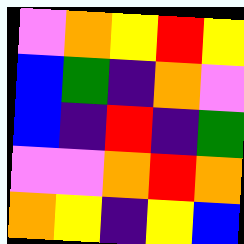[["violet", "orange", "yellow", "red", "yellow"], ["blue", "green", "indigo", "orange", "violet"], ["blue", "indigo", "red", "indigo", "green"], ["violet", "violet", "orange", "red", "orange"], ["orange", "yellow", "indigo", "yellow", "blue"]]